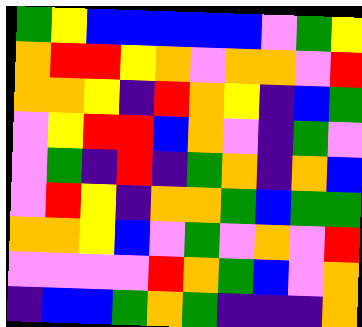[["green", "yellow", "blue", "blue", "blue", "blue", "blue", "violet", "green", "yellow"], ["orange", "red", "red", "yellow", "orange", "violet", "orange", "orange", "violet", "red"], ["orange", "orange", "yellow", "indigo", "red", "orange", "yellow", "indigo", "blue", "green"], ["violet", "yellow", "red", "red", "blue", "orange", "violet", "indigo", "green", "violet"], ["violet", "green", "indigo", "red", "indigo", "green", "orange", "indigo", "orange", "blue"], ["violet", "red", "yellow", "indigo", "orange", "orange", "green", "blue", "green", "green"], ["orange", "orange", "yellow", "blue", "violet", "green", "violet", "orange", "violet", "red"], ["violet", "violet", "violet", "violet", "red", "orange", "green", "blue", "violet", "orange"], ["indigo", "blue", "blue", "green", "orange", "green", "indigo", "indigo", "indigo", "orange"]]